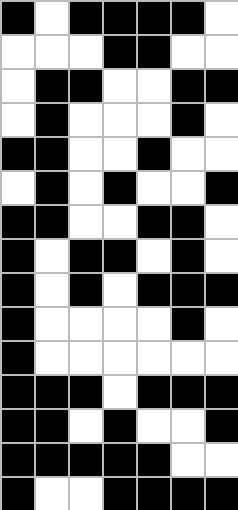[["black", "white", "black", "black", "black", "black", "white"], ["white", "white", "white", "black", "black", "white", "white"], ["white", "black", "black", "white", "white", "black", "black"], ["white", "black", "white", "white", "white", "black", "white"], ["black", "black", "white", "white", "black", "white", "white"], ["white", "black", "white", "black", "white", "white", "black"], ["black", "black", "white", "white", "black", "black", "white"], ["black", "white", "black", "black", "white", "black", "white"], ["black", "white", "black", "white", "black", "black", "black"], ["black", "white", "white", "white", "white", "black", "white"], ["black", "white", "white", "white", "white", "white", "white"], ["black", "black", "black", "white", "black", "black", "black"], ["black", "black", "white", "black", "white", "white", "black"], ["black", "black", "black", "black", "black", "white", "white"], ["black", "white", "white", "black", "black", "black", "black"]]